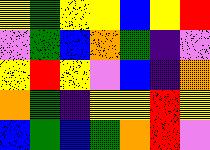[["yellow", "green", "yellow", "yellow", "blue", "yellow", "red"], ["violet", "green", "blue", "orange", "green", "indigo", "violet"], ["yellow", "red", "yellow", "violet", "blue", "indigo", "orange"], ["orange", "green", "indigo", "yellow", "yellow", "red", "yellow"], ["blue", "green", "blue", "green", "orange", "red", "violet"]]